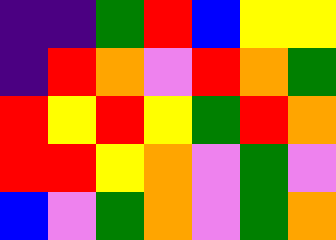[["indigo", "indigo", "green", "red", "blue", "yellow", "yellow"], ["indigo", "red", "orange", "violet", "red", "orange", "green"], ["red", "yellow", "red", "yellow", "green", "red", "orange"], ["red", "red", "yellow", "orange", "violet", "green", "violet"], ["blue", "violet", "green", "orange", "violet", "green", "orange"]]